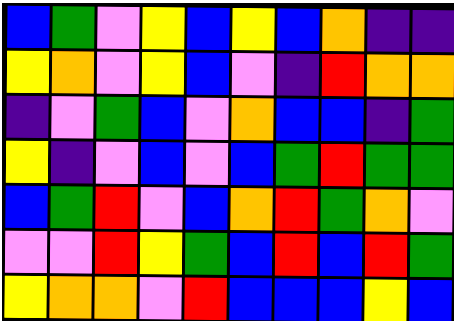[["blue", "green", "violet", "yellow", "blue", "yellow", "blue", "orange", "indigo", "indigo"], ["yellow", "orange", "violet", "yellow", "blue", "violet", "indigo", "red", "orange", "orange"], ["indigo", "violet", "green", "blue", "violet", "orange", "blue", "blue", "indigo", "green"], ["yellow", "indigo", "violet", "blue", "violet", "blue", "green", "red", "green", "green"], ["blue", "green", "red", "violet", "blue", "orange", "red", "green", "orange", "violet"], ["violet", "violet", "red", "yellow", "green", "blue", "red", "blue", "red", "green"], ["yellow", "orange", "orange", "violet", "red", "blue", "blue", "blue", "yellow", "blue"]]